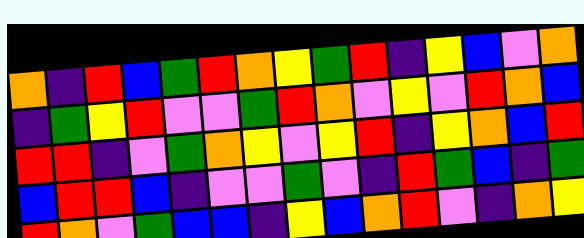[["orange", "indigo", "red", "blue", "green", "red", "orange", "yellow", "green", "red", "indigo", "yellow", "blue", "violet", "orange"], ["indigo", "green", "yellow", "red", "violet", "violet", "green", "red", "orange", "violet", "yellow", "violet", "red", "orange", "blue"], ["red", "red", "indigo", "violet", "green", "orange", "yellow", "violet", "yellow", "red", "indigo", "yellow", "orange", "blue", "red"], ["blue", "red", "red", "blue", "indigo", "violet", "violet", "green", "violet", "indigo", "red", "green", "blue", "indigo", "green"], ["red", "orange", "violet", "green", "blue", "blue", "indigo", "yellow", "blue", "orange", "red", "violet", "indigo", "orange", "yellow"]]